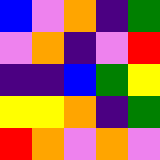[["blue", "violet", "orange", "indigo", "green"], ["violet", "orange", "indigo", "violet", "red"], ["indigo", "indigo", "blue", "green", "yellow"], ["yellow", "yellow", "orange", "indigo", "green"], ["red", "orange", "violet", "orange", "violet"]]